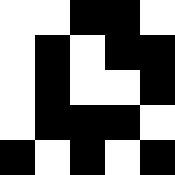[["white", "white", "black", "black", "white"], ["white", "black", "white", "black", "black"], ["white", "black", "white", "white", "black"], ["white", "black", "black", "black", "white"], ["black", "white", "black", "white", "black"]]